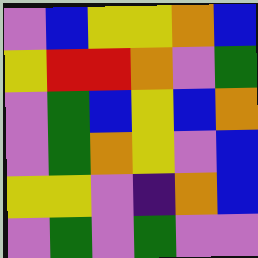[["violet", "blue", "yellow", "yellow", "orange", "blue"], ["yellow", "red", "red", "orange", "violet", "green"], ["violet", "green", "blue", "yellow", "blue", "orange"], ["violet", "green", "orange", "yellow", "violet", "blue"], ["yellow", "yellow", "violet", "indigo", "orange", "blue"], ["violet", "green", "violet", "green", "violet", "violet"]]